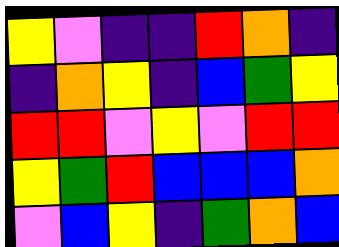[["yellow", "violet", "indigo", "indigo", "red", "orange", "indigo"], ["indigo", "orange", "yellow", "indigo", "blue", "green", "yellow"], ["red", "red", "violet", "yellow", "violet", "red", "red"], ["yellow", "green", "red", "blue", "blue", "blue", "orange"], ["violet", "blue", "yellow", "indigo", "green", "orange", "blue"]]